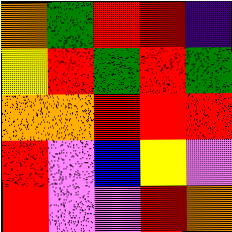[["orange", "green", "red", "red", "indigo"], ["yellow", "red", "green", "red", "green"], ["orange", "orange", "red", "red", "red"], ["red", "violet", "blue", "yellow", "violet"], ["red", "violet", "violet", "red", "orange"]]